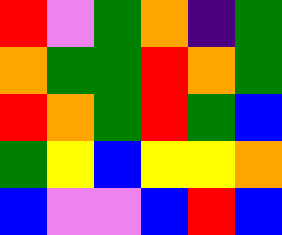[["red", "violet", "green", "orange", "indigo", "green"], ["orange", "green", "green", "red", "orange", "green"], ["red", "orange", "green", "red", "green", "blue"], ["green", "yellow", "blue", "yellow", "yellow", "orange"], ["blue", "violet", "violet", "blue", "red", "blue"]]